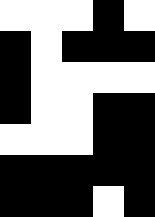[["white", "white", "white", "black", "white"], ["black", "white", "black", "black", "black"], ["black", "white", "white", "white", "white"], ["black", "white", "white", "black", "black"], ["white", "white", "white", "black", "black"], ["black", "black", "black", "black", "black"], ["black", "black", "black", "white", "black"]]